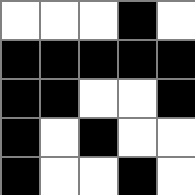[["white", "white", "white", "black", "white"], ["black", "black", "black", "black", "black"], ["black", "black", "white", "white", "black"], ["black", "white", "black", "white", "white"], ["black", "white", "white", "black", "white"]]